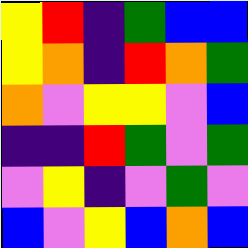[["yellow", "red", "indigo", "green", "blue", "blue"], ["yellow", "orange", "indigo", "red", "orange", "green"], ["orange", "violet", "yellow", "yellow", "violet", "blue"], ["indigo", "indigo", "red", "green", "violet", "green"], ["violet", "yellow", "indigo", "violet", "green", "violet"], ["blue", "violet", "yellow", "blue", "orange", "blue"]]